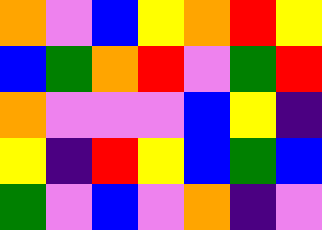[["orange", "violet", "blue", "yellow", "orange", "red", "yellow"], ["blue", "green", "orange", "red", "violet", "green", "red"], ["orange", "violet", "violet", "violet", "blue", "yellow", "indigo"], ["yellow", "indigo", "red", "yellow", "blue", "green", "blue"], ["green", "violet", "blue", "violet", "orange", "indigo", "violet"]]